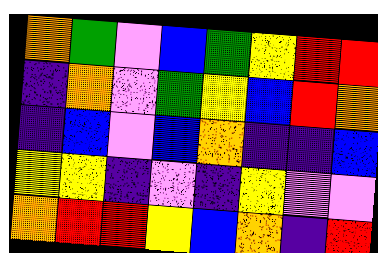[["orange", "green", "violet", "blue", "green", "yellow", "red", "red"], ["indigo", "orange", "violet", "green", "yellow", "blue", "red", "orange"], ["indigo", "blue", "violet", "blue", "orange", "indigo", "indigo", "blue"], ["yellow", "yellow", "indigo", "violet", "indigo", "yellow", "violet", "violet"], ["orange", "red", "red", "yellow", "blue", "orange", "indigo", "red"]]